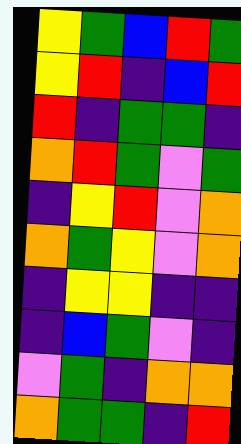[["yellow", "green", "blue", "red", "green"], ["yellow", "red", "indigo", "blue", "red"], ["red", "indigo", "green", "green", "indigo"], ["orange", "red", "green", "violet", "green"], ["indigo", "yellow", "red", "violet", "orange"], ["orange", "green", "yellow", "violet", "orange"], ["indigo", "yellow", "yellow", "indigo", "indigo"], ["indigo", "blue", "green", "violet", "indigo"], ["violet", "green", "indigo", "orange", "orange"], ["orange", "green", "green", "indigo", "red"]]